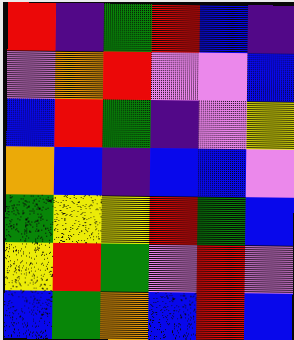[["red", "indigo", "green", "red", "blue", "indigo"], ["violet", "orange", "red", "violet", "violet", "blue"], ["blue", "red", "green", "indigo", "violet", "yellow"], ["orange", "blue", "indigo", "blue", "blue", "violet"], ["green", "yellow", "yellow", "red", "green", "blue"], ["yellow", "red", "green", "violet", "red", "violet"], ["blue", "green", "orange", "blue", "red", "blue"]]